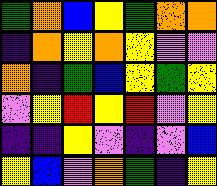[["green", "orange", "blue", "yellow", "green", "orange", "orange"], ["indigo", "orange", "yellow", "orange", "yellow", "violet", "violet"], ["orange", "indigo", "green", "blue", "yellow", "green", "yellow"], ["violet", "yellow", "red", "yellow", "red", "violet", "yellow"], ["indigo", "indigo", "yellow", "violet", "indigo", "violet", "blue"], ["yellow", "blue", "violet", "orange", "green", "indigo", "yellow"]]